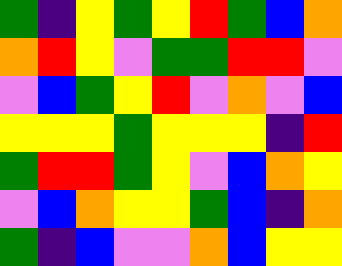[["green", "indigo", "yellow", "green", "yellow", "red", "green", "blue", "orange"], ["orange", "red", "yellow", "violet", "green", "green", "red", "red", "violet"], ["violet", "blue", "green", "yellow", "red", "violet", "orange", "violet", "blue"], ["yellow", "yellow", "yellow", "green", "yellow", "yellow", "yellow", "indigo", "red"], ["green", "red", "red", "green", "yellow", "violet", "blue", "orange", "yellow"], ["violet", "blue", "orange", "yellow", "yellow", "green", "blue", "indigo", "orange"], ["green", "indigo", "blue", "violet", "violet", "orange", "blue", "yellow", "yellow"]]